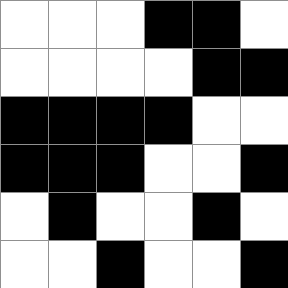[["white", "white", "white", "black", "black", "white"], ["white", "white", "white", "white", "black", "black"], ["black", "black", "black", "black", "white", "white"], ["black", "black", "black", "white", "white", "black"], ["white", "black", "white", "white", "black", "white"], ["white", "white", "black", "white", "white", "black"]]